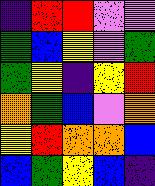[["indigo", "red", "red", "violet", "violet"], ["green", "blue", "yellow", "violet", "green"], ["green", "yellow", "indigo", "yellow", "red"], ["orange", "green", "blue", "violet", "orange"], ["yellow", "red", "orange", "orange", "blue"], ["blue", "green", "yellow", "blue", "indigo"]]